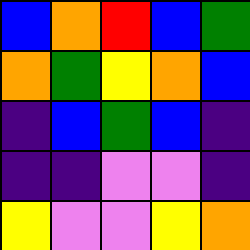[["blue", "orange", "red", "blue", "green"], ["orange", "green", "yellow", "orange", "blue"], ["indigo", "blue", "green", "blue", "indigo"], ["indigo", "indigo", "violet", "violet", "indigo"], ["yellow", "violet", "violet", "yellow", "orange"]]